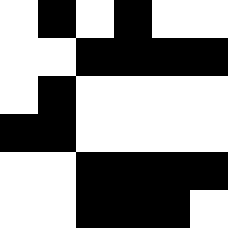[["white", "black", "white", "black", "white", "white"], ["white", "white", "black", "black", "black", "black"], ["white", "black", "white", "white", "white", "white"], ["black", "black", "white", "white", "white", "white"], ["white", "white", "black", "black", "black", "black"], ["white", "white", "black", "black", "black", "white"]]